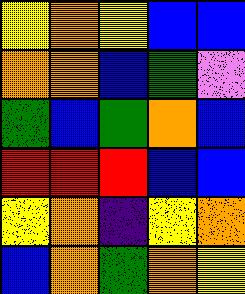[["yellow", "orange", "yellow", "blue", "blue"], ["orange", "orange", "blue", "green", "violet"], ["green", "blue", "green", "orange", "blue"], ["red", "red", "red", "blue", "blue"], ["yellow", "orange", "indigo", "yellow", "orange"], ["blue", "orange", "green", "orange", "yellow"]]